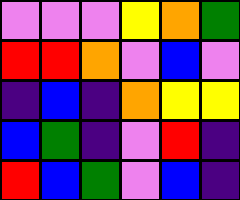[["violet", "violet", "violet", "yellow", "orange", "green"], ["red", "red", "orange", "violet", "blue", "violet"], ["indigo", "blue", "indigo", "orange", "yellow", "yellow"], ["blue", "green", "indigo", "violet", "red", "indigo"], ["red", "blue", "green", "violet", "blue", "indigo"]]